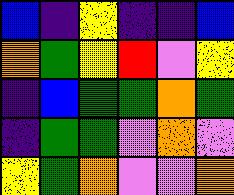[["blue", "indigo", "yellow", "indigo", "indigo", "blue"], ["orange", "green", "yellow", "red", "violet", "yellow"], ["indigo", "blue", "green", "green", "orange", "green"], ["indigo", "green", "green", "violet", "orange", "violet"], ["yellow", "green", "orange", "violet", "violet", "orange"]]